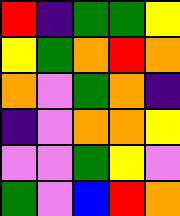[["red", "indigo", "green", "green", "yellow"], ["yellow", "green", "orange", "red", "orange"], ["orange", "violet", "green", "orange", "indigo"], ["indigo", "violet", "orange", "orange", "yellow"], ["violet", "violet", "green", "yellow", "violet"], ["green", "violet", "blue", "red", "orange"]]